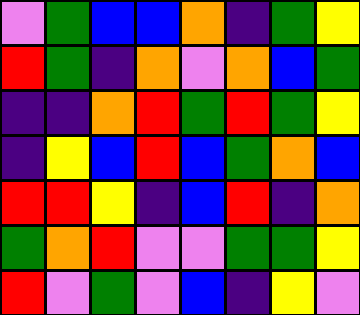[["violet", "green", "blue", "blue", "orange", "indigo", "green", "yellow"], ["red", "green", "indigo", "orange", "violet", "orange", "blue", "green"], ["indigo", "indigo", "orange", "red", "green", "red", "green", "yellow"], ["indigo", "yellow", "blue", "red", "blue", "green", "orange", "blue"], ["red", "red", "yellow", "indigo", "blue", "red", "indigo", "orange"], ["green", "orange", "red", "violet", "violet", "green", "green", "yellow"], ["red", "violet", "green", "violet", "blue", "indigo", "yellow", "violet"]]